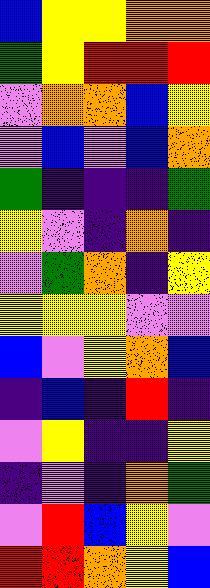[["blue", "yellow", "yellow", "orange", "orange"], ["green", "yellow", "red", "red", "red"], ["violet", "orange", "orange", "blue", "yellow"], ["violet", "blue", "violet", "blue", "orange"], ["green", "indigo", "indigo", "indigo", "green"], ["yellow", "violet", "indigo", "orange", "indigo"], ["violet", "green", "orange", "indigo", "yellow"], ["yellow", "yellow", "yellow", "violet", "violet"], ["blue", "violet", "yellow", "orange", "blue"], ["indigo", "blue", "indigo", "red", "indigo"], ["violet", "yellow", "indigo", "indigo", "yellow"], ["indigo", "violet", "indigo", "orange", "green"], ["violet", "red", "blue", "yellow", "violet"], ["red", "red", "orange", "yellow", "blue"]]